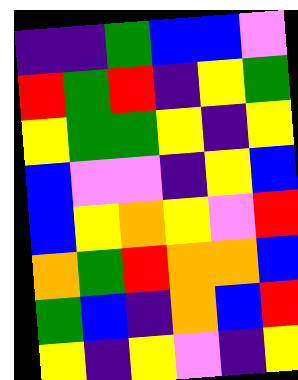[["indigo", "indigo", "green", "blue", "blue", "violet"], ["red", "green", "red", "indigo", "yellow", "green"], ["yellow", "green", "green", "yellow", "indigo", "yellow"], ["blue", "violet", "violet", "indigo", "yellow", "blue"], ["blue", "yellow", "orange", "yellow", "violet", "red"], ["orange", "green", "red", "orange", "orange", "blue"], ["green", "blue", "indigo", "orange", "blue", "red"], ["yellow", "indigo", "yellow", "violet", "indigo", "yellow"]]